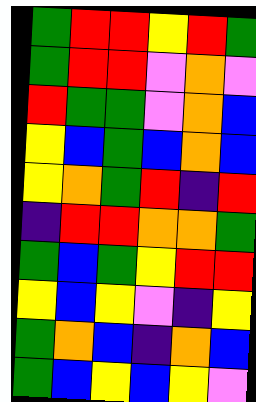[["green", "red", "red", "yellow", "red", "green"], ["green", "red", "red", "violet", "orange", "violet"], ["red", "green", "green", "violet", "orange", "blue"], ["yellow", "blue", "green", "blue", "orange", "blue"], ["yellow", "orange", "green", "red", "indigo", "red"], ["indigo", "red", "red", "orange", "orange", "green"], ["green", "blue", "green", "yellow", "red", "red"], ["yellow", "blue", "yellow", "violet", "indigo", "yellow"], ["green", "orange", "blue", "indigo", "orange", "blue"], ["green", "blue", "yellow", "blue", "yellow", "violet"]]